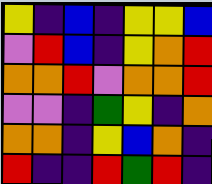[["yellow", "indigo", "blue", "indigo", "yellow", "yellow", "blue"], ["violet", "red", "blue", "indigo", "yellow", "orange", "red"], ["orange", "orange", "red", "violet", "orange", "orange", "red"], ["violet", "violet", "indigo", "green", "yellow", "indigo", "orange"], ["orange", "orange", "indigo", "yellow", "blue", "orange", "indigo"], ["red", "indigo", "indigo", "red", "green", "red", "indigo"]]